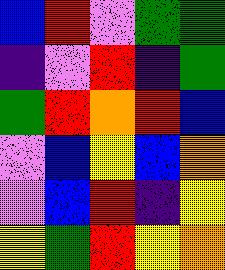[["blue", "red", "violet", "green", "green"], ["indigo", "violet", "red", "indigo", "green"], ["green", "red", "orange", "red", "blue"], ["violet", "blue", "yellow", "blue", "orange"], ["violet", "blue", "red", "indigo", "yellow"], ["yellow", "green", "red", "yellow", "orange"]]